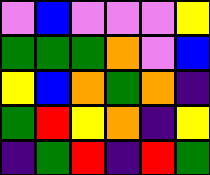[["violet", "blue", "violet", "violet", "violet", "yellow"], ["green", "green", "green", "orange", "violet", "blue"], ["yellow", "blue", "orange", "green", "orange", "indigo"], ["green", "red", "yellow", "orange", "indigo", "yellow"], ["indigo", "green", "red", "indigo", "red", "green"]]